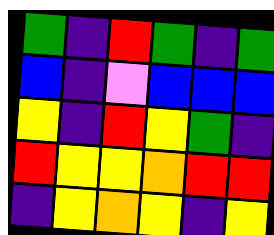[["green", "indigo", "red", "green", "indigo", "green"], ["blue", "indigo", "violet", "blue", "blue", "blue"], ["yellow", "indigo", "red", "yellow", "green", "indigo"], ["red", "yellow", "yellow", "orange", "red", "red"], ["indigo", "yellow", "orange", "yellow", "indigo", "yellow"]]